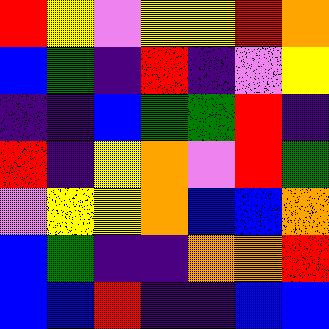[["red", "yellow", "violet", "yellow", "yellow", "red", "orange"], ["blue", "green", "indigo", "red", "indigo", "violet", "yellow"], ["indigo", "indigo", "blue", "green", "green", "red", "indigo"], ["red", "indigo", "yellow", "orange", "violet", "red", "green"], ["violet", "yellow", "yellow", "orange", "blue", "blue", "orange"], ["blue", "green", "indigo", "indigo", "orange", "orange", "red"], ["blue", "blue", "red", "indigo", "indigo", "blue", "blue"]]